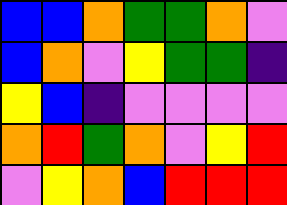[["blue", "blue", "orange", "green", "green", "orange", "violet"], ["blue", "orange", "violet", "yellow", "green", "green", "indigo"], ["yellow", "blue", "indigo", "violet", "violet", "violet", "violet"], ["orange", "red", "green", "orange", "violet", "yellow", "red"], ["violet", "yellow", "orange", "blue", "red", "red", "red"]]